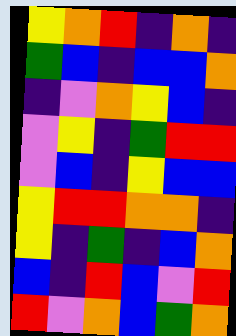[["yellow", "orange", "red", "indigo", "orange", "indigo"], ["green", "blue", "indigo", "blue", "blue", "orange"], ["indigo", "violet", "orange", "yellow", "blue", "indigo"], ["violet", "yellow", "indigo", "green", "red", "red"], ["violet", "blue", "indigo", "yellow", "blue", "blue"], ["yellow", "red", "red", "orange", "orange", "indigo"], ["yellow", "indigo", "green", "indigo", "blue", "orange"], ["blue", "indigo", "red", "blue", "violet", "red"], ["red", "violet", "orange", "blue", "green", "orange"]]